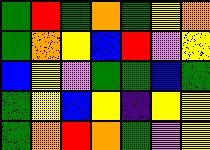[["green", "red", "green", "orange", "green", "yellow", "orange"], ["green", "orange", "yellow", "blue", "red", "violet", "yellow"], ["blue", "yellow", "violet", "green", "green", "blue", "green"], ["green", "yellow", "blue", "yellow", "indigo", "yellow", "yellow"], ["green", "orange", "red", "orange", "green", "violet", "yellow"]]